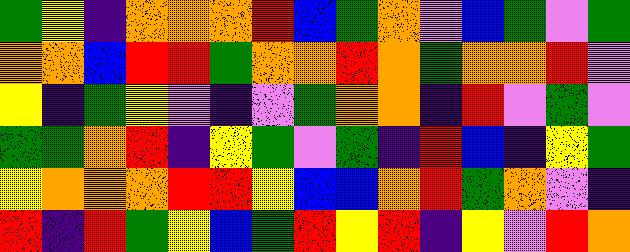[["green", "yellow", "indigo", "orange", "orange", "orange", "red", "blue", "green", "orange", "violet", "blue", "green", "violet", "green"], ["orange", "orange", "blue", "red", "red", "green", "orange", "orange", "red", "orange", "green", "orange", "orange", "red", "violet"], ["yellow", "indigo", "green", "yellow", "violet", "indigo", "violet", "green", "orange", "orange", "indigo", "red", "violet", "green", "violet"], ["green", "green", "orange", "red", "indigo", "yellow", "green", "violet", "green", "indigo", "red", "blue", "indigo", "yellow", "green"], ["yellow", "orange", "orange", "orange", "red", "red", "yellow", "blue", "blue", "orange", "red", "green", "orange", "violet", "indigo"], ["red", "indigo", "red", "green", "yellow", "blue", "green", "red", "yellow", "red", "indigo", "yellow", "violet", "red", "orange"]]